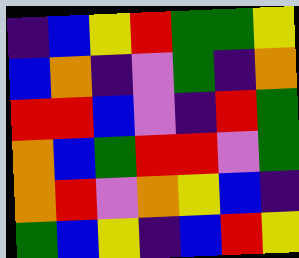[["indigo", "blue", "yellow", "red", "green", "green", "yellow"], ["blue", "orange", "indigo", "violet", "green", "indigo", "orange"], ["red", "red", "blue", "violet", "indigo", "red", "green"], ["orange", "blue", "green", "red", "red", "violet", "green"], ["orange", "red", "violet", "orange", "yellow", "blue", "indigo"], ["green", "blue", "yellow", "indigo", "blue", "red", "yellow"]]